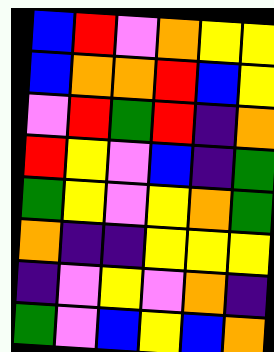[["blue", "red", "violet", "orange", "yellow", "yellow"], ["blue", "orange", "orange", "red", "blue", "yellow"], ["violet", "red", "green", "red", "indigo", "orange"], ["red", "yellow", "violet", "blue", "indigo", "green"], ["green", "yellow", "violet", "yellow", "orange", "green"], ["orange", "indigo", "indigo", "yellow", "yellow", "yellow"], ["indigo", "violet", "yellow", "violet", "orange", "indigo"], ["green", "violet", "blue", "yellow", "blue", "orange"]]